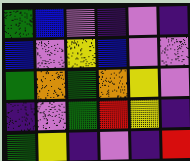[["green", "blue", "violet", "indigo", "violet", "indigo"], ["blue", "violet", "yellow", "blue", "violet", "violet"], ["green", "orange", "green", "orange", "yellow", "violet"], ["indigo", "violet", "green", "red", "yellow", "indigo"], ["green", "yellow", "indigo", "violet", "indigo", "red"]]